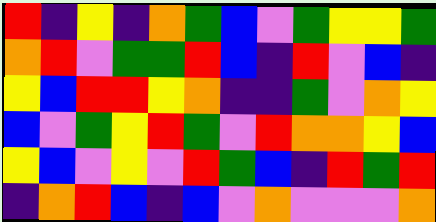[["red", "indigo", "yellow", "indigo", "orange", "green", "blue", "violet", "green", "yellow", "yellow", "green"], ["orange", "red", "violet", "green", "green", "red", "blue", "indigo", "red", "violet", "blue", "indigo"], ["yellow", "blue", "red", "red", "yellow", "orange", "indigo", "indigo", "green", "violet", "orange", "yellow"], ["blue", "violet", "green", "yellow", "red", "green", "violet", "red", "orange", "orange", "yellow", "blue"], ["yellow", "blue", "violet", "yellow", "violet", "red", "green", "blue", "indigo", "red", "green", "red"], ["indigo", "orange", "red", "blue", "indigo", "blue", "violet", "orange", "violet", "violet", "violet", "orange"]]